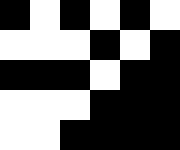[["black", "white", "black", "white", "black", "white"], ["white", "white", "white", "black", "white", "black"], ["black", "black", "black", "white", "black", "black"], ["white", "white", "white", "black", "black", "black"], ["white", "white", "black", "black", "black", "black"]]